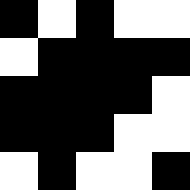[["black", "white", "black", "white", "white"], ["white", "black", "black", "black", "black"], ["black", "black", "black", "black", "white"], ["black", "black", "black", "white", "white"], ["white", "black", "white", "white", "black"]]